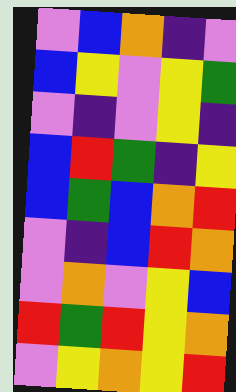[["violet", "blue", "orange", "indigo", "violet"], ["blue", "yellow", "violet", "yellow", "green"], ["violet", "indigo", "violet", "yellow", "indigo"], ["blue", "red", "green", "indigo", "yellow"], ["blue", "green", "blue", "orange", "red"], ["violet", "indigo", "blue", "red", "orange"], ["violet", "orange", "violet", "yellow", "blue"], ["red", "green", "red", "yellow", "orange"], ["violet", "yellow", "orange", "yellow", "red"]]